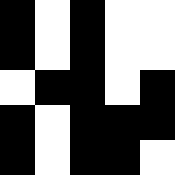[["black", "white", "black", "white", "white"], ["black", "white", "black", "white", "white"], ["white", "black", "black", "white", "black"], ["black", "white", "black", "black", "black"], ["black", "white", "black", "black", "white"]]